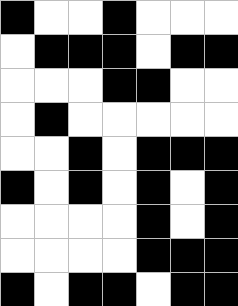[["black", "white", "white", "black", "white", "white", "white"], ["white", "black", "black", "black", "white", "black", "black"], ["white", "white", "white", "black", "black", "white", "white"], ["white", "black", "white", "white", "white", "white", "white"], ["white", "white", "black", "white", "black", "black", "black"], ["black", "white", "black", "white", "black", "white", "black"], ["white", "white", "white", "white", "black", "white", "black"], ["white", "white", "white", "white", "black", "black", "black"], ["black", "white", "black", "black", "white", "black", "black"]]